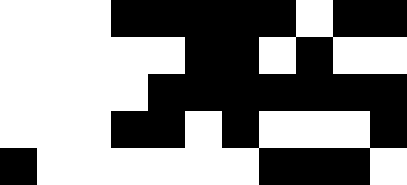[["white", "white", "white", "black", "black", "black", "black", "black", "white", "black", "black"], ["white", "white", "white", "white", "white", "black", "black", "white", "black", "white", "white"], ["white", "white", "white", "white", "black", "black", "black", "black", "black", "black", "black"], ["white", "white", "white", "black", "black", "white", "black", "white", "white", "white", "black"], ["black", "white", "white", "white", "white", "white", "white", "black", "black", "black", "white"]]